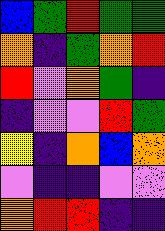[["blue", "green", "red", "green", "green"], ["orange", "indigo", "green", "orange", "red"], ["red", "violet", "orange", "green", "indigo"], ["indigo", "violet", "violet", "red", "green"], ["yellow", "indigo", "orange", "blue", "orange"], ["violet", "indigo", "indigo", "violet", "violet"], ["orange", "red", "red", "indigo", "indigo"]]